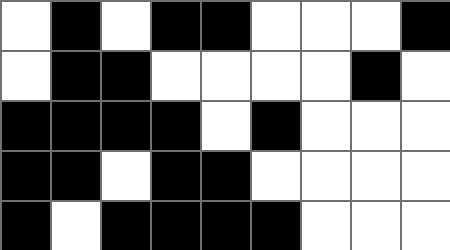[["white", "black", "white", "black", "black", "white", "white", "white", "black"], ["white", "black", "black", "white", "white", "white", "white", "black", "white"], ["black", "black", "black", "black", "white", "black", "white", "white", "white"], ["black", "black", "white", "black", "black", "white", "white", "white", "white"], ["black", "white", "black", "black", "black", "black", "white", "white", "white"]]